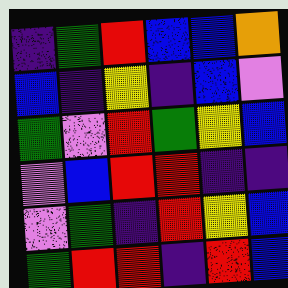[["indigo", "green", "red", "blue", "blue", "orange"], ["blue", "indigo", "yellow", "indigo", "blue", "violet"], ["green", "violet", "red", "green", "yellow", "blue"], ["violet", "blue", "red", "red", "indigo", "indigo"], ["violet", "green", "indigo", "red", "yellow", "blue"], ["green", "red", "red", "indigo", "red", "blue"]]